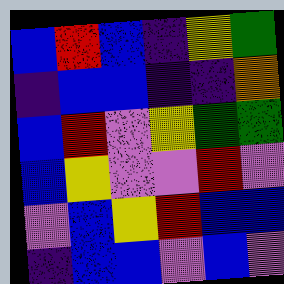[["blue", "red", "blue", "indigo", "yellow", "green"], ["indigo", "blue", "blue", "indigo", "indigo", "orange"], ["blue", "red", "violet", "yellow", "green", "green"], ["blue", "yellow", "violet", "violet", "red", "violet"], ["violet", "blue", "yellow", "red", "blue", "blue"], ["indigo", "blue", "blue", "violet", "blue", "violet"]]